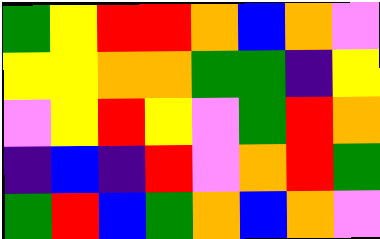[["green", "yellow", "red", "red", "orange", "blue", "orange", "violet"], ["yellow", "yellow", "orange", "orange", "green", "green", "indigo", "yellow"], ["violet", "yellow", "red", "yellow", "violet", "green", "red", "orange"], ["indigo", "blue", "indigo", "red", "violet", "orange", "red", "green"], ["green", "red", "blue", "green", "orange", "blue", "orange", "violet"]]